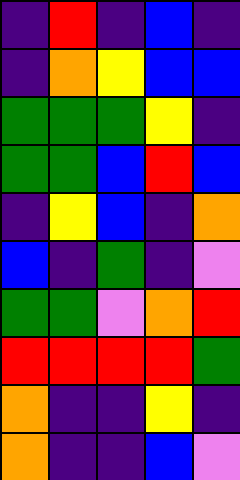[["indigo", "red", "indigo", "blue", "indigo"], ["indigo", "orange", "yellow", "blue", "blue"], ["green", "green", "green", "yellow", "indigo"], ["green", "green", "blue", "red", "blue"], ["indigo", "yellow", "blue", "indigo", "orange"], ["blue", "indigo", "green", "indigo", "violet"], ["green", "green", "violet", "orange", "red"], ["red", "red", "red", "red", "green"], ["orange", "indigo", "indigo", "yellow", "indigo"], ["orange", "indigo", "indigo", "blue", "violet"]]